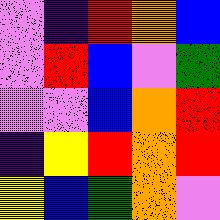[["violet", "indigo", "red", "orange", "blue"], ["violet", "red", "blue", "violet", "green"], ["violet", "violet", "blue", "orange", "red"], ["indigo", "yellow", "red", "orange", "red"], ["yellow", "blue", "green", "orange", "violet"]]